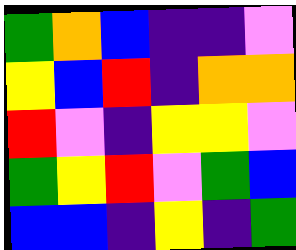[["green", "orange", "blue", "indigo", "indigo", "violet"], ["yellow", "blue", "red", "indigo", "orange", "orange"], ["red", "violet", "indigo", "yellow", "yellow", "violet"], ["green", "yellow", "red", "violet", "green", "blue"], ["blue", "blue", "indigo", "yellow", "indigo", "green"]]